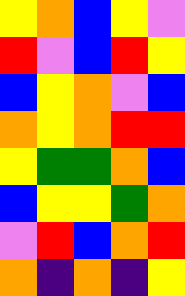[["yellow", "orange", "blue", "yellow", "violet"], ["red", "violet", "blue", "red", "yellow"], ["blue", "yellow", "orange", "violet", "blue"], ["orange", "yellow", "orange", "red", "red"], ["yellow", "green", "green", "orange", "blue"], ["blue", "yellow", "yellow", "green", "orange"], ["violet", "red", "blue", "orange", "red"], ["orange", "indigo", "orange", "indigo", "yellow"]]